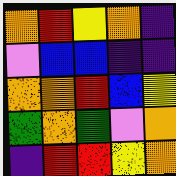[["orange", "red", "yellow", "orange", "indigo"], ["violet", "blue", "blue", "indigo", "indigo"], ["orange", "orange", "red", "blue", "yellow"], ["green", "orange", "green", "violet", "orange"], ["indigo", "red", "red", "yellow", "orange"]]